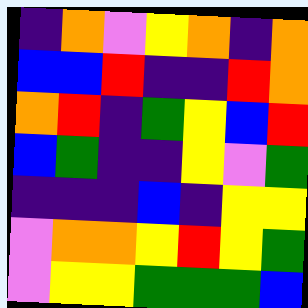[["indigo", "orange", "violet", "yellow", "orange", "indigo", "orange"], ["blue", "blue", "red", "indigo", "indigo", "red", "orange"], ["orange", "red", "indigo", "green", "yellow", "blue", "red"], ["blue", "green", "indigo", "indigo", "yellow", "violet", "green"], ["indigo", "indigo", "indigo", "blue", "indigo", "yellow", "yellow"], ["violet", "orange", "orange", "yellow", "red", "yellow", "green"], ["violet", "yellow", "yellow", "green", "green", "green", "blue"]]